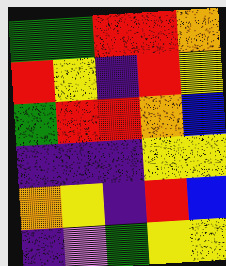[["green", "green", "red", "red", "orange"], ["red", "yellow", "indigo", "red", "yellow"], ["green", "red", "red", "orange", "blue"], ["indigo", "indigo", "indigo", "yellow", "yellow"], ["orange", "yellow", "indigo", "red", "blue"], ["indigo", "violet", "green", "yellow", "yellow"]]